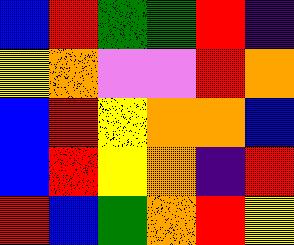[["blue", "red", "green", "green", "red", "indigo"], ["yellow", "orange", "violet", "violet", "red", "orange"], ["blue", "red", "yellow", "orange", "orange", "blue"], ["blue", "red", "yellow", "orange", "indigo", "red"], ["red", "blue", "green", "orange", "red", "yellow"]]